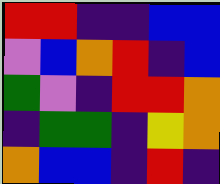[["red", "red", "indigo", "indigo", "blue", "blue"], ["violet", "blue", "orange", "red", "indigo", "blue"], ["green", "violet", "indigo", "red", "red", "orange"], ["indigo", "green", "green", "indigo", "yellow", "orange"], ["orange", "blue", "blue", "indigo", "red", "indigo"]]